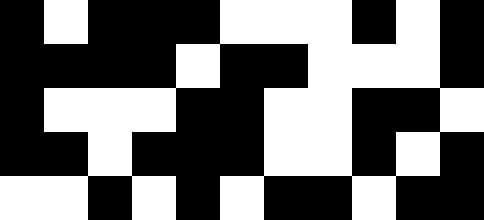[["black", "white", "black", "black", "black", "white", "white", "white", "black", "white", "black"], ["black", "black", "black", "black", "white", "black", "black", "white", "white", "white", "black"], ["black", "white", "white", "white", "black", "black", "white", "white", "black", "black", "white"], ["black", "black", "white", "black", "black", "black", "white", "white", "black", "white", "black"], ["white", "white", "black", "white", "black", "white", "black", "black", "white", "black", "black"]]